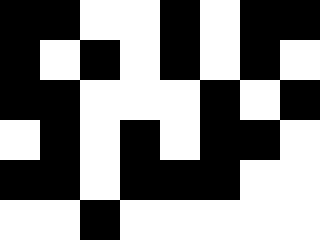[["black", "black", "white", "white", "black", "white", "black", "black"], ["black", "white", "black", "white", "black", "white", "black", "white"], ["black", "black", "white", "white", "white", "black", "white", "black"], ["white", "black", "white", "black", "white", "black", "black", "white"], ["black", "black", "white", "black", "black", "black", "white", "white"], ["white", "white", "black", "white", "white", "white", "white", "white"]]